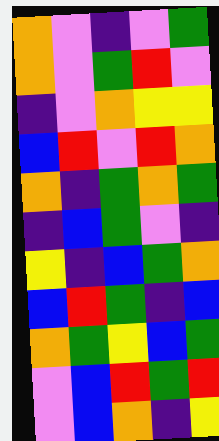[["orange", "violet", "indigo", "violet", "green"], ["orange", "violet", "green", "red", "violet"], ["indigo", "violet", "orange", "yellow", "yellow"], ["blue", "red", "violet", "red", "orange"], ["orange", "indigo", "green", "orange", "green"], ["indigo", "blue", "green", "violet", "indigo"], ["yellow", "indigo", "blue", "green", "orange"], ["blue", "red", "green", "indigo", "blue"], ["orange", "green", "yellow", "blue", "green"], ["violet", "blue", "red", "green", "red"], ["violet", "blue", "orange", "indigo", "yellow"]]